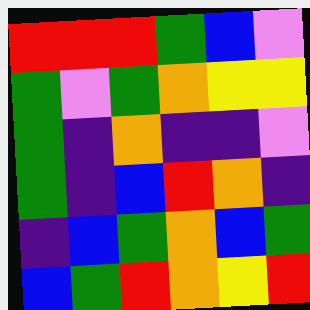[["red", "red", "red", "green", "blue", "violet"], ["green", "violet", "green", "orange", "yellow", "yellow"], ["green", "indigo", "orange", "indigo", "indigo", "violet"], ["green", "indigo", "blue", "red", "orange", "indigo"], ["indigo", "blue", "green", "orange", "blue", "green"], ["blue", "green", "red", "orange", "yellow", "red"]]